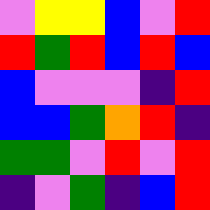[["violet", "yellow", "yellow", "blue", "violet", "red"], ["red", "green", "red", "blue", "red", "blue"], ["blue", "violet", "violet", "violet", "indigo", "red"], ["blue", "blue", "green", "orange", "red", "indigo"], ["green", "green", "violet", "red", "violet", "red"], ["indigo", "violet", "green", "indigo", "blue", "red"]]